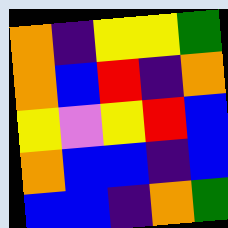[["orange", "indigo", "yellow", "yellow", "green"], ["orange", "blue", "red", "indigo", "orange"], ["yellow", "violet", "yellow", "red", "blue"], ["orange", "blue", "blue", "indigo", "blue"], ["blue", "blue", "indigo", "orange", "green"]]